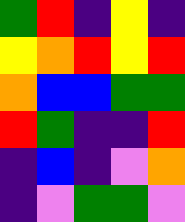[["green", "red", "indigo", "yellow", "indigo"], ["yellow", "orange", "red", "yellow", "red"], ["orange", "blue", "blue", "green", "green"], ["red", "green", "indigo", "indigo", "red"], ["indigo", "blue", "indigo", "violet", "orange"], ["indigo", "violet", "green", "green", "violet"]]